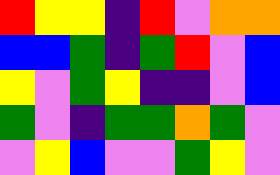[["red", "yellow", "yellow", "indigo", "red", "violet", "orange", "orange"], ["blue", "blue", "green", "indigo", "green", "red", "violet", "blue"], ["yellow", "violet", "green", "yellow", "indigo", "indigo", "violet", "blue"], ["green", "violet", "indigo", "green", "green", "orange", "green", "violet"], ["violet", "yellow", "blue", "violet", "violet", "green", "yellow", "violet"]]